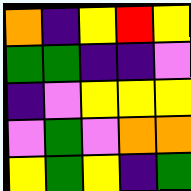[["orange", "indigo", "yellow", "red", "yellow"], ["green", "green", "indigo", "indigo", "violet"], ["indigo", "violet", "yellow", "yellow", "yellow"], ["violet", "green", "violet", "orange", "orange"], ["yellow", "green", "yellow", "indigo", "green"]]